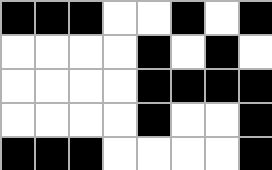[["black", "black", "black", "white", "white", "black", "white", "black"], ["white", "white", "white", "white", "black", "white", "black", "white"], ["white", "white", "white", "white", "black", "black", "black", "black"], ["white", "white", "white", "white", "black", "white", "white", "black"], ["black", "black", "black", "white", "white", "white", "white", "black"]]